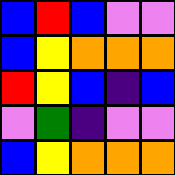[["blue", "red", "blue", "violet", "violet"], ["blue", "yellow", "orange", "orange", "orange"], ["red", "yellow", "blue", "indigo", "blue"], ["violet", "green", "indigo", "violet", "violet"], ["blue", "yellow", "orange", "orange", "orange"]]